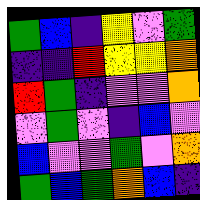[["green", "blue", "indigo", "yellow", "violet", "green"], ["indigo", "indigo", "red", "yellow", "yellow", "orange"], ["red", "green", "indigo", "violet", "violet", "orange"], ["violet", "green", "violet", "indigo", "blue", "violet"], ["blue", "violet", "violet", "green", "violet", "orange"], ["green", "blue", "green", "orange", "blue", "indigo"]]